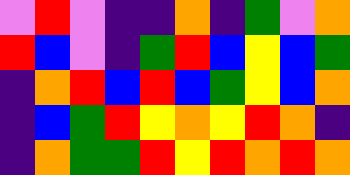[["violet", "red", "violet", "indigo", "indigo", "orange", "indigo", "green", "violet", "orange"], ["red", "blue", "violet", "indigo", "green", "red", "blue", "yellow", "blue", "green"], ["indigo", "orange", "red", "blue", "red", "blue", "green", "yellow", "blue", "orange"], ["indigo", "blue", "green", "red", "yellow", "orange", "yellow", "red", "orange", "indigo"], ["indigo", "orange", "green", "green", "red", "yellow", "red", "orange", "red", "orange"]]